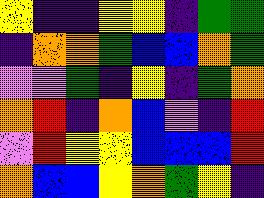[["yellow", "indigo", "indigo", "yellow", "yellow", "indigo", "green", "green"], ["indigo", "orange", "orange", "green", "blue", "blue", "orange", "green"], ["violet", "violet", "green", "indigo", "yellow", "indigo", "green", "orange"], ["orange", "red", "indigo", "orange", "blue", "violet", "indigo", "red"], ["violet", "red", "yellow", "yellow", "blue", "blue", "blue", "red"], ["orange", "blue", "blue", "yellow", "orange", "green", "yellow", "indigo"]]